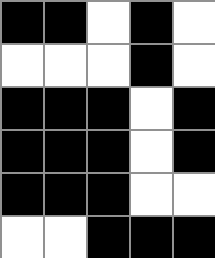[["black", "black", "white", "black", "white"], ["white", "white", "white", "black", "white"], ["black", "black", "black", "white", "black"], ["black", "black", "black", "white", "black"], ["black", "black", "black", "white", "white"], ["white", "white", "black", "black", "black"]]